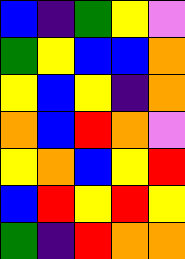[["blue", "indigo", "green", "yellow", "violet"], ["green", "yellow", "blue", "blue", "orange"], ["yellow", "blue", "yellow", "indigo", "orange"], ["orange", "blue", "red", "orange", "violet"], ["yellow", "orange", "blue", "yellow", "red"], ["blue", "red", "yellow", "red", "yellow"], ["green", "indigo", "red", "orange", "orange"]]